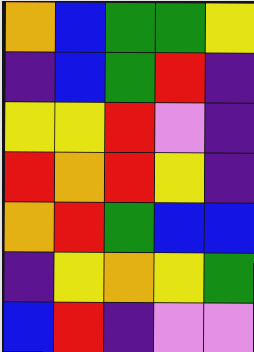[["orange", "blue", "green", "green", "yellow"], ["indigo", "blue", "green", "red", "indigo"], ["yellow", "yellow", "red", "violet", "indigo"], ["red", "orange", "red", "yellow", "indigo"], ["orange", "red", "green", "blue", "blue"], ["indigo", "yellow", "orange", "yellow", "green"], ["blue", "red", "indigo", "violet", "violet"]]